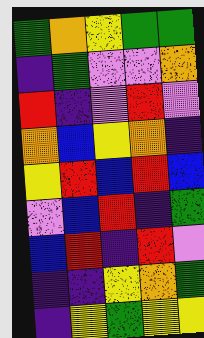[["green", "orange", "yellow", "green", "green"], ["indigo", "green", "violet", "violet", "orange"], ["red", "indigo", "violet", "red", "violet"], ["orange", "blue", "yellow", "orange", "indigo"], ["yellow", "red", "blue", "red", "blue"], ["violet", "blue", "red", "indigo", "green"], ["blue", "red", "indigo", "red", "violet"], ["indigo", "indigo", "yellow", "orange", "green"], ["indigo", "yellow", "green", "yellow", "yellow"]]